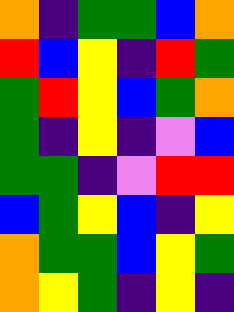[["orange", "indigo", "green", "green", "blue", "orange"], ["red", "blue", "yellow", "indigo", "red", "green"], ["green", "red", "yellow", "blue", "green", "orange"], ["green", "indigo", "yellow", "indigo", "violet", "blue"], ["green", "green", "indigo", "violet", "red", "red"], ["blue", "green", "yellow", "blue", "indigo", "yellow"], ["orange", "green", "green", "blue", "yellow", "green"], ["orange", "yellow", "green", "indigo", "yellow", "indigo"]]